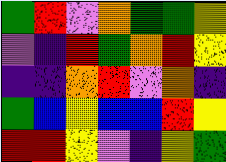[["green", "red", "violet", "orange", "green", "green", "yellow"], ["violet", "indigo", "red", "green", "orange", "red", "yellow"], ["indigo", "indigo", "orange", "red", "violet", "orange", "indigo"], ["green", "blue", "yellow", "blue", "blue", "red", "yellow"], ["red", "red", "yellow", "violet", "indigo", "yellow", "green"]]